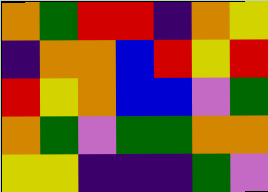[["orange", "green", "red", "red", "indigo", "orange", "yellow"], ["indigo", "orange", "orange", "blue", "red", "yellow", "red"], ["red", "yellow", "orange", "blue", "blue", "violet", "green"], ["orange", "green", "violet", "green", "green", "orange", "orange"], ["yellow", "yellow", "indigo", "indigo", "indigo", "green", "violet"]]